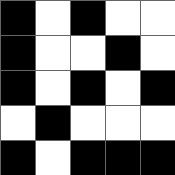[["black", "white", "black", "white", "white"], ["black", "white", "white", "black", "white"], ["black", "white", "black", "white", "black"], ["white", "black", "white", "white", "white"], ["black", "white", "black", "black", "black"]]